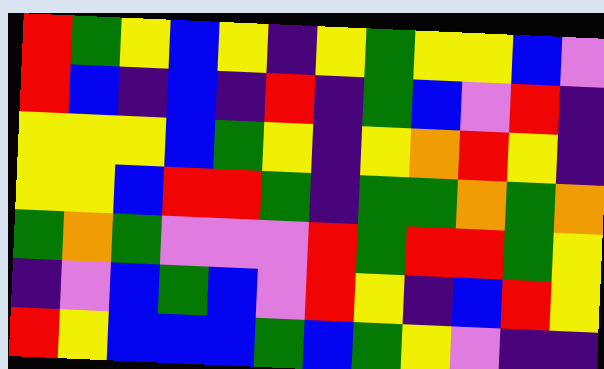[["red", "green", "yellow", "blue", "yellow", "indigo", "yellow", "green", "yellow", "yellow", "blue", "violet"], ["red", "blue", "indigo", "blue", "indigo", "red", "indigo", "green", "blue", "violet", "red", "indigo"], ["yellow", "yellow", "yellow", "blue", "green", "yellow", "indigo", "yellow", "orange", "red", "yellow", "indigo"], ["yellow", "yellow", "blue", "red", "red", "green", "indigo", "green", "green", "orange", "green", "orange"], ["green", "orange", "green", "violet", "violet", "violet", "red", "green", "red", "red", "green", "yellow"], ["indigo", "violet", "blue", "green", "blue", "violet", "red", "yellow", "indigo", "blue", "red", "yellow"], ["red", "yellow", "blue", "blue", "blue", "green", "blue", "green", "yellow", "violet", "indigo", "indigo"]]